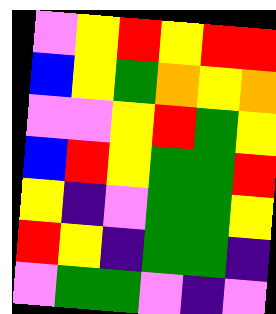[["violet", "yellow", "red", "yellow", "red", "red"], ["blue", "yellow", "green", "orange", "yellow", "orange"], ["violet", "violet", "yellow", "red", "green", "yellow"], ["blue", "red", "yellow", "green", "green", "red"], ["yellow", "indigo", "violet", "green", "green", "yellow"], ["red", "yellow", "indigo", "green", "green", "indigo"], ["violet", "green", "green", "violet", "indigo", "violet"]]